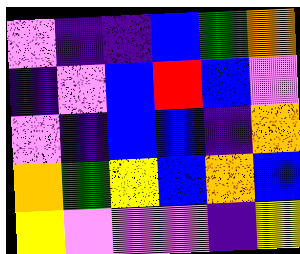[["violet", "indigo", "indigo", "blue", "green", "orange"], ["indigo", "violet", "blue", "red", "blue", "violet"], ["violet", "indigo", "blue", "blue", "indigo", "orange"], ["orange", "green", "yellow", "blue", "orange", "blue"], ["yellow", "violet", "violet", "violet", "indigo", "yellow"]]